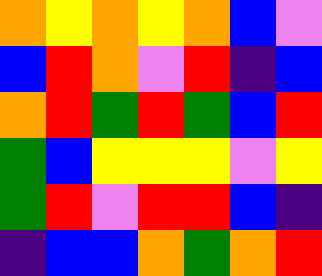[["orange", "yellow", "orange", "yellow", "orange", "blue", "violet"], ["blue", "red", "orange", "violet", "red", "indigo", "blue"], ["orange", "red", "green", "red", "green", "blue", "red"], ["green", "blue", "yellow", "yellow", "yellow", "violet", "yellow"], ["green", "red", "violet", "red", "red", "blue", "indigo"], ["indigo", "blue", "blue", "orange", "green", "orange", "red"]]